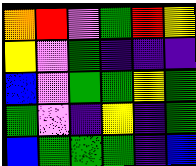[["orange", "red", "violet", "green", "red", "yellow"], ["yellow", "violet", "green", "indigo", "indigo", "indigo"], ["blue", "violet", "green", "green", "yellow", "green"], ["green", "violet", "indigo", "yellow", "indigo", "green"], ["blue", "green", "green", "green", "indigo", "blue"]]